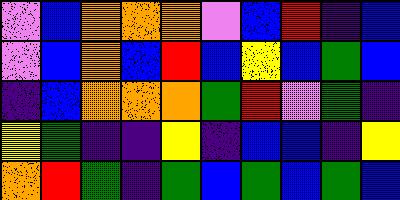[["violet", "blue", "orange", "orange", "orange", "violet", "blue", "red", "indigo", "blue"], ["violet", "blue", "orange", "blue", "red", "blue", "yellow", "blue", "green", "blue"], ["indigo", "blue", "orange", "orange", "orange", "green", "red", "violet", "green", "indigo"], ["yellow", "green", "indigo", "indigo", "yellow", "indigo", "blue", "blue", "indigo", "yellow"], ["orange", "red", "green", "indigo", "green", "blue", "green", "blue", "green", "blue"]]